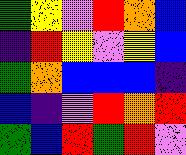[["green", "yellow", "violet", "red", "orange", "blue"], ["indigo", "red", "yellow", "violet", "yellow", "blue"], ["green", "orange", "blue", "blue", "blue", "indigo"], ["blue", "indigo", "violet", "red", "orange", "red"], ["green", "blue", "red", "green", "red", "violet"]]